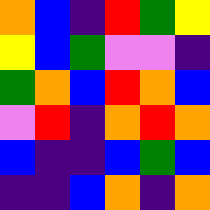[["orange", "blue", "indigo", "red", "green", "yellow"], ["yellow", "blue", "green", "violet", "violet", "indigo"], ["green", "orange", "blue", "red", "orange", "blue"], ["violet", "red", "indigo", "orange", "red", "orange"], ["blue", "indigo", "indigo", "blue", "green", "blue"], ["indigo", "indigo", "blue", "orange", "indigo", "orange"]]